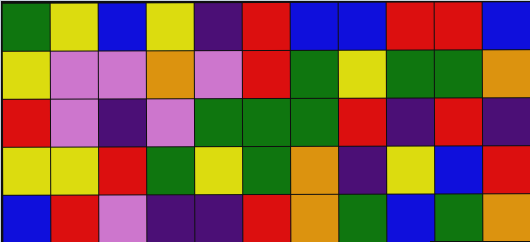[["green", "yellow", "blue", "yellow", "indigo", "red", "blue", "blue", "red", "red", "blue"], ["yellow", "violet", "violet", "orange", "violet", "red", "green", "yellow", "green", "green", "orange"], ["red", "violet", "indigo", "violet", "green", "green", "green", "red", "indigo", "red", "indigo"], ["yellow", "yellow", "red", "green", "yellow", "green", "orange", "indigo", "yellow", "blue", "red"], ["blue", "red", "violet", "indigo", "indigo", "red", "orange", "green", "blue", "green", "orange"]]